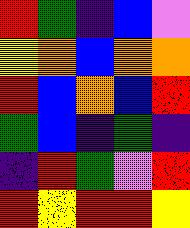[["red", "green", "indigo", "blue", "violet"], ["yellow", "orange", "blue", "orange", "orange"], ["red", "blue", "orange", "blue", "red"], ["green", "blue", "indigo", "green", "indigo"], ["indigo", "red", "green", "violet", "red"], ["red", "yellow", "red", "red", "yellow"]]